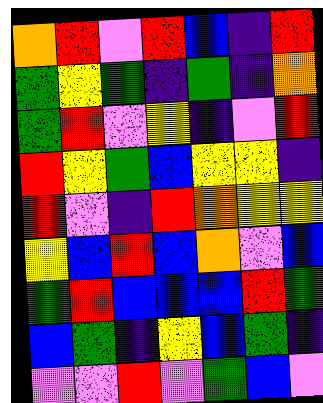[["orange", "red", "violet", "red", "blue", "indigo", "red"], ["green", "yellow", "green", "indigo", "green", "indigo", "orange"], ["green", "red", "violet", "yellow", "indigo", "violet", "red"], ["red", "yellow", "green", "blue", "yellow", "yellow", "indigo"], ["red", "violet", "indigo", "red", "orange", "yellow", "yellow"], ["yellow", "blue", "red", "blue", "orange", "violet", "blue"], ["green", "red", "blue", "blue", "blue", "red", "green"], ["blue", "green", "indigo", "yellow", "blue", "green", "indigo"], ["violet", "violet", "red", "violet", "green", "blue", "violet"]]